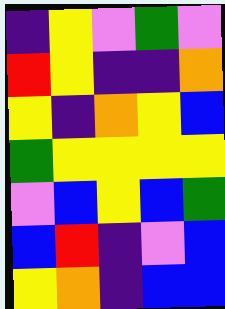[["indigo", "yellow", "violet", "green", "violet"], ["red", "yellow", "indigo", "indigo", "orange"], ["yellow", "indigo", "orange", "yellow", "blue"], ["green", "yellow", "yellow", "yellow", "yellow"], ["violet", "blue", "yellow", "blue", "green"], ["blue", "red", "indigo", "violet", "blue"], ["yellow", "orange", "indigo", "blue", "blue"]]